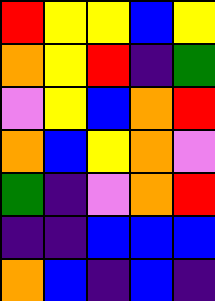[["red", "yellow", "yellow", "blue", "yellow"], ["orange", "yellow", "red", "indigo", "green"], ["violet", "yellow", "blue", "orange", "red"], ["orange", "blue", "yellow", "orange", "violet"], ["green", "indigo", "violet", "orange", "red"], ["indigo", "indigo", "blue", "blue", "blue"], ["orange", "blue", "indigo", "blue", "indigo"]]